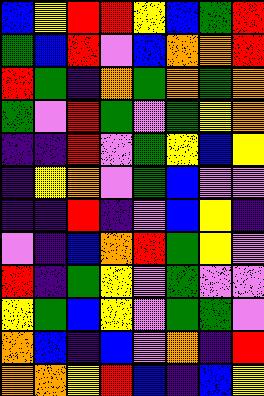[["blue", "yellow", "red", "red", "yellow", "blue", "green", "red"], ["green", "blue", "red", "violet", "blue", "orange", "orange", "red"], ["red", "green", "indigo", "orange", "green", "orange", "green", "orange"], ["green", "violet", "red", "green", "violet", "green", "yellow", "orange"], ["indigo", "indigo", "red", "violet", "green", "yellow", "blue", "yellow"], ["indigo", "yellow", "orange", "violet", "green", "blue", "violet", "violet"], ["indigo", "indigo", "red", "indigo", "violet", "blue", "yellow", "indigo"], ["violet", "indigo", "blue", "orange", "red", "green", "yellow", "violet"], ["red", "indigo", "green", "yellow", "violet", "green", "violet", "violet"], ["yellow", "green", "blue", "yellow", "violet", "green", "green", "violet"], ["orange", "blue", "indigo", "blue", "violet", "orange", "indigo", "red"], ["orange", "orange", "yellow", "red", "blue", "indigo", "blue", "yellow"]]